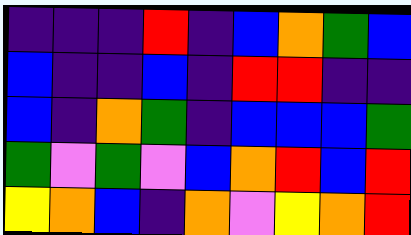[["indigo", "indigo", "indigo", "red", "indigo", "blue", "orange", "green", "blue"], ["blue", "indigo", "indigo", "blue", "indigo", "red", "red", "indigo", "indigo"], ["blue", "indigo", "orange", "green", "indigo", "blue", "blue", "blue", "green"], ["green", "violet", "green", "violet", "blue", "orange", "red", "blue", "red"], ["yellow", "orange", "blue", "indigo", "orange", "violet", "yellow", "orange", "red"]]